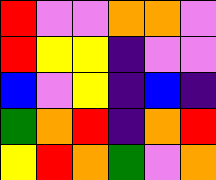[["red", "violet", "violet", "orange", "orange", "violet"], ["red", "yellow", "yellow", "indigo", "violet", "violet"], ["blue", "violet", "yellow", "indigo", "blue", "indigo"], ["green", "orange", "red", "indigo", "orange", "red"], ["yellow", "red", "orange", "green", "violet", "orange"]]